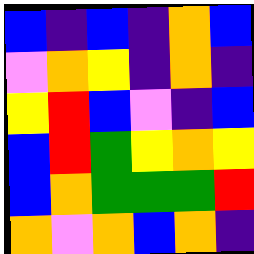[["blue", "indigo", "blue", "indigo", "orange", "blue"], ["violet", "orange", "yellow", "indigo", "orange", "indigo"], ["yellow", "red", "blue", "violet", "indigo", "blue"], ["blue", "red", "green", "yellow", "orange", "yellow"], ["blue", "orange", "green", "green", "green", "red"], ["orange", "violet", "orange", "blue", "orange", "indigo"]]